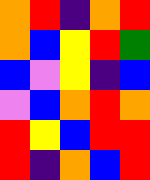[["orange", "red", "indigo", "orange", "red"], ["orange", "blue", "yellow", "red", "green"], ["blue", "violet", "yellow", "indigo", "blue"], ["violet", "blue", "orange", "red", "orange"], ["red", "yellow", "blue", "red", "red"], ["red", "indigo", "orange", "blue", "red"]]